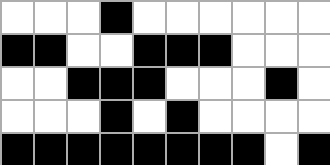[["white", "white", "white", "black", "white", "white", "white", "white", "white", "white"], ["black", "black", "white", "white", "black", "black", "black", "white", "white", "white"], ["white", "white", "black", "black", "black", "white", "white", "white", "black", "white"], ["white", "white", "white", "black", "white", "black", "white", "white", "white", "white"], ["black", "black", "black", "black", "black", "black", "black", "black", "white", "black"]]